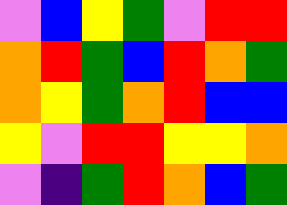[["violet", "blue", "yellow", "green", "violet", "red", "red"], ["orange", "red", "green", "blue", "red", "orange", "green"], ["orange", "yellow", "green", "orange", "red", "blue", "blue"], ["yellow", "violet", "red", "red", "yellow", "yellow", "orange"], ["violet", "indigo", "green", "red", "orange", "blue", "green"]]